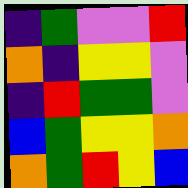[["indigo", "green", "violet", "violet", "red"], ["orange", "indigo", "yellow", "yellow", "violet"], ["indigo", "red", "green", "green", "violet"], ["blue", "green", "yellow", "yellow", "orange"], ["orange", "green", "red", "yellow", "blue"]]